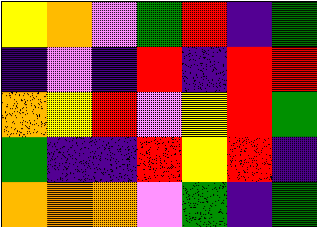[["yellow", "orange", "violet", "green", "red", "indigo", "green"], ["indigo", "violet", "indigo", "red", "indigo", "red", "red"], ["orange", "yellow", "red", "violet", "yellow", "red", "green"], ["green", "indigo", "indigo", "red", "yellow", "red", "indigo"], ["orange", "orange", "orange", "violet", "green", "indigo", "green"]]